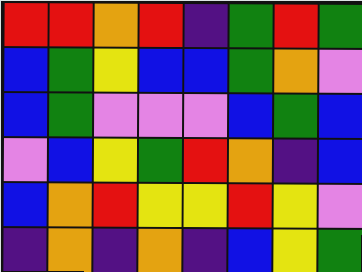[["red", "red", "orange", "red", "indigo", "green", "red", "green"], ["blue", "green", "yellow", "blue", "blue", "green", "orange", "violet"], ["blue", "green", "violet", "violet", "violet", "blue", "green", "blue"], ["violet", "blue", "yellow", "green", "red", "orange", "indigo", "blue"], ["blue", "orange", "red", "yellow", "yellow", "red", "yellow", "violet"], ["indigo", "orange", "indigo", "orange", "indigo", "blue", "yellow", "green"]]